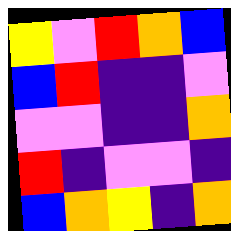[["yellow", "violet", "red", "orange", "blue"], ["blue", "red", "indigo", "indigo", "violet"], ["violet", "violet", "indigo", "indigo", "orange"], ["red", "indigo", "violet", "violet", "indigo"], ["blue", "orange", "yellow", "indigo", "orange"]]